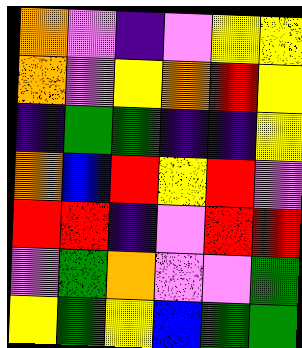[["orange", "violet", "indigo", "violet", "yellow", "yellow"], ["orange", "violet", "yellow", "orange", "red", "yellow"], ["indigo", "green", "green", "indigo", "indigo", "yellow"], ["orange", "blue", "red", "yellow", "red", "violet"], ["red", "red", "indigo", "violet", "red", "red"], ["violet", "green", "orange", "violet", "violet", "green"], ["yellow", "green", "yellow", "blue", "green", "green"]]